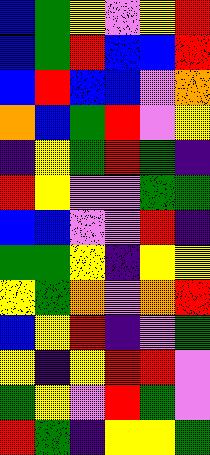[["blue", "green", "yellow", "violet", "yellow", "red"], ["blue", "green", "red", "blue", "blue", "red"], ["blue", "red", "blue", "blue", "violet", "orange"], ["orange", "blue", "green", "red", "violet", "yellow"], ["indigo", "yellow", "green", "red", "green", "indigo"], ["red", "yellow", "violet", "violet", "green", "green"], ["blue", "blue", "violet", "violet", "red", "indigo"], ["green", "green", "yellow", "indigo", "yellow", "yellow"], ["yellow", "green", "orange", "violet", "orange", "red"], ["blue", "yellow", "red", "indigo", "violet", "green"], ["yellow", "indigo", "yellow", "red", "red", "violet"], ["green", "yellow", "violet", "red", "green", "violet"], ["red", "green", "indigo", "yellow", "yellow", "green"]]